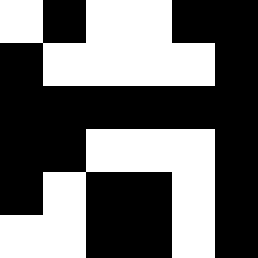[["white", "black", "white", "white", "black", "black"], ["black", "white", "white", "white", "white", "black"], ["black", "black", "black", "black", "black", "black"], ["black", "black", "white", "white", "white", "black"], ["black", "white", "black", "black", "white", "black"], ["white", "white", "black", "black", "white", "black"]]